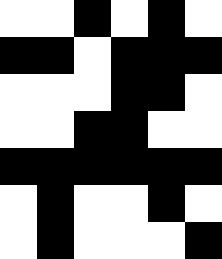[["white", "white", "black", "white", "black", "white"], ["black", "black", "white", "black", "black", "black"], ["white", "white", "white", "black", "black", "white"], ["white", "white", "black", "black", "white", "white"], ["black", "black", "black", "black", "black", "black"], ["white", "black", "white", "white", "black", "white"], ["white", "black", "white", "white", "white", "black"]]